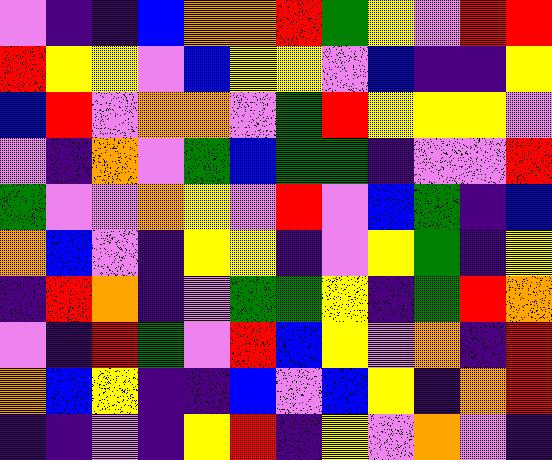[["violet", "indigo", "indigo", "blue", "orange", "orange", "red", "green", "yellow", "violet", "red", "red"], ["red", "yellow", "yellow", "violet", "blue", "yellow", "yellow", "violet", "blue", "indigo", "indigo", "yellow"], ["blue", "red", "violet", "orange", "orange", "violet", "green", "red", "yellow", "yellow", "yellow", "violet"], ["violet", "indigo", "orange", "violet", "green", "blue", "green", "green", "indigo", "violet", "violet", "red"], ["green", "violet", "violet", "orange", "yellow", "violet", "red", "violet", "blue", "green", "indigo", "blue"], ["orange", "blue", "violet", "indigo", "yellow", "yellow", "indigo", "violet", "yellow", "green", "indigo", "yellow"], ["indigo", "red", "orange", "indigo", "violet", "green", "green", "yellow", "indigo", "green", "red", "orange"], ["violet", "indigo", "red", "green", "violet", "red", "blue", "yellow", "violet", "orange", "indigo", "red"], ["orange", "blue", "yellow", "indigo", "indigo", "blue", "violet", "blue", "yellow", "indigo", "orange", "red"], ["indigo", "indigo", "violet", "indigo", "yellow", "red", "indigo", "yellow", "violet", "orange", "violet", "indigo"]]